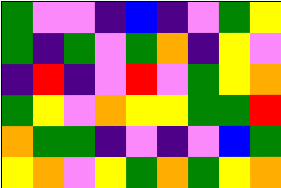[["green", "violet", "violet", "indigo", "blue", "indigo", "violet", "green", "yellow"], ["green", "indigo", "green", "violet", "green", "orange", "indigo", "yellow", "violet"], ["indigo", "red", "indigo", "violet", "red", "violet", "green", "yellow", "orange"], ["green", "yellow", "violet", "orange", "yellow", "yellow", "green", "green", "red"], ["orange", "green", "green", "indigo", "violet", "indigo", "violet", "blue", "green"], ["yellow", "orange", "violet", "yellow", "green", "orange", "green", "yellow", "orange"]]